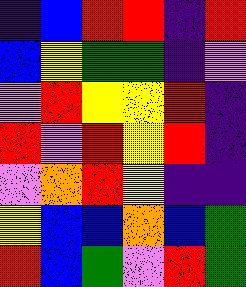[["indigo", "blue", "red", "red", "indigo", "red"], ["blue", "yellow", "green", "green", "indigo", "violet"], ["violet", "red", "yellow", "yellow", "red", "indigo"], ["red", "violet", "red", "yellow", "red", "indigo"], ["violet", "orange", "red", "yellow", "indigo", "indigo"], ["yellow", "blue", "blue", "orange", "blue", "green"], ["red", "blue", "green", "violet", "red", "green"]]